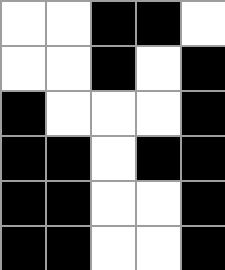[["white", "white", "black", "black", "white"], ["white", "white", "black", "white", "black"], ["black", "white", "white", "white", "black"], ["black", "black", "white", "black", "black"], ["black", "black", "white", "white", "black"], ["black", "black", "white", "white", "black"]]